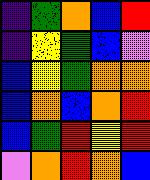[["indigo", "green", "orange", "blue", "red"], ["indigo", "yellow", "green", "blue", "violet"], ["blue", "yellow", "green", "orange", "orange"], ["blue", "orange", "blue", "orange", "red"], ["blue", "green", "red", "yellow", "red"], ["violet", "orange", "red", "orange", "blue"]]